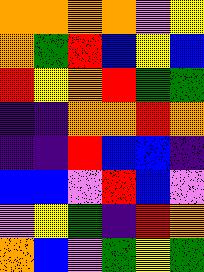[["orange", "orange", "orange", "orange", "violet", "yellow"], ["orange", "green", "red", "blue", "yellow", "blue"], ["red", "yellow", "orange", "red", "green", "green"], ["indigo", "indigo", "orange", "orange", "red", "orange"], ["indigo", "indigo", "red", "blue", "blue", "indigo"], ["blue", "blue", "violet", "red", "blue", "violet"], ["violet", "yellow", "green", "indigo", "red", "orange"], ["orange", "blue", "violet", "green", "yellow", "green"]]